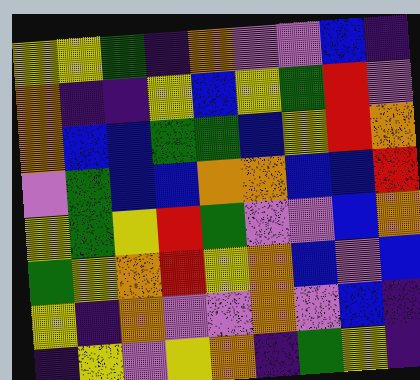[["yellow", "yellow", "green", "indigo", "orange", "violet", "violet", "blue", "indigo"], ["orange", "indigo", "indigo", "yellow", "blue", "yellow", "green", "red", "violet"], ["orange", "blue", "blue", "green", "green", "blue", "yellow", "red", "orange"], ["violet", "green", "blue", "blue", "orange", "orange", "blue", "blue", "red"], ["yellow", "green", "yellow", "red", "green", "violet", "violet", "blue", "orange"], ["green", "yellow", "orange", "red", "yellow", "orange", "blue", "violet", "blue"], ["yellow", "indigo", "orange", "violet", "violet", "orange", "violet", "blue", "indigo"], ["indigo", "yellow", "violet", "yellow", "orange", "indigo", "green", "yellow", "indigo"]]